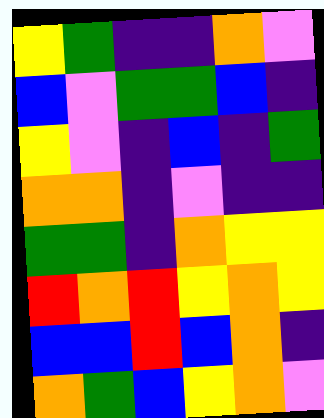[["yellow", "green", "indigo", "indigo", "orange", "violet"], ["blue", "violet", "green", "green", "blue", "indigo"], ["yellow", "violet", "indigo", "blue", "indigo", "green"], ["orange", "orange", "indigo", "violet", "indigo", "indigo"], ["green", "green", "indigo", "orange", "yellow", "yellow"], ["red", "orange", "red", "yellow", "orange", "yellow"], ["blue", "blue", "red", "blue", "orange", "indigo"], ["orange", "green", "blue", "yellow", "orange", "violet"]]